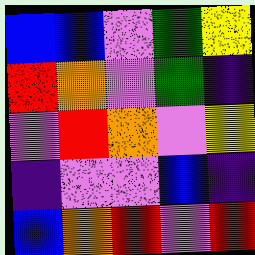[["blue", "blue", "violet", "green", "yellow"], ["red", "orange", "violet", "green", "indigo"], ["violet", "red", "orange", "violet", "yellow"], ["indigo", "violet", "violet", "blue", "indigo"], ["blue", "orange", "red", "violet", "red"]]